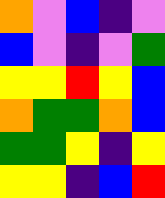[["orange", "violet", "blue", "indigo", "violet"], ["blue", "violet", "indigo", "violet", "green"], ["yellow", "yellow", "red", "yellow", "blue"], ["orange", "green", "green", "orange", "blue"], ["green", "green", "yellow", "indigo", "yellow"], ["yellow", "yellow", "indigo", "blue", "red"]]